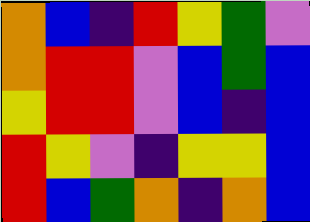[["orange", "blue", "indigo", "red", "yellow", "green", "violet"], ["orange", "red", "red", "violet", "blue", "green", "blue"], ["yellow", "red", "red", "violet", "blue", "indigo", "blue"], ["red", "yellow", "violet", "indigo", "yellow", "yellow", "blue"], ["red", "blue", "green", "orange", "indigo", "orange", "blue"]]